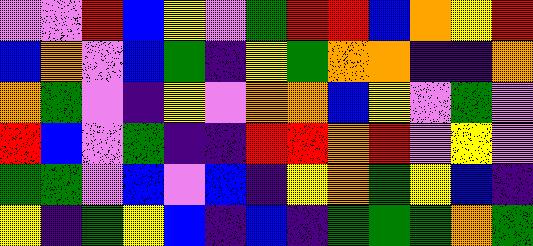[["violet", "violet", "red", "blue", "yellow", "violet", "green", "red", "red", "blue", "orange", "yellow", "red"], ["blue", "orange", "violet", "blue", "green", "indigo", "yellow", "green", "orange", "orange", "indigo", "indigo", "orange"], ["orange", "green", "violet", "indigo", "yellow", "violet", "orange", "orange", "blue", "yellow", "violet", "green", "violet"], ["red", "blue", "violet", "green", "indigo", "indigo", "red", "red", "orange", "red", "violet", "yellow", "violet"], ["green", "green", "violet", "blue", "violet", "blue", "indigo", "yellow", "orange", "green", "yellow", "blue", "indigo"], ["yellow", "indigo", "green", "yellow", "blue", "indigo", "blue", "indigo", "green", "green", "green", "orange", "green"]]